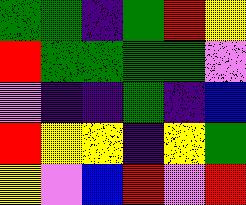[["green", "green", "indigo", "green", "red", "yellow"], ["red", "green", "green", "green", "green", "violet"], ["violet", "indigo", "indigo", "green", "indigo", "blue"], ["red", "yellow", "yellow", "indigo", "yellow", "green"], ["yellow", "violet", "blue", "red", "violet", "red"]]